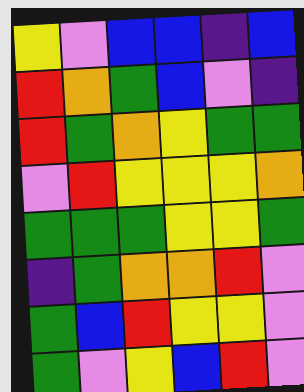[["yellow", "violet", "blue", "blue", "indigo", "blue"], ["red", "orange", "green", "blue", "violet", "indigo"], ["red", "green", "orange", "yellow", "green", "green"], ["violet", "red", "yellow", "yellow", "yellow", "orange"], ["green", "green", "green", "yellow", "yellow", "green"], ["indigo", "green", "orange", "orange", "red", "violet"], ["green", "blue", "red", "yellow", "yellow", "violet"], ["green", "violet", "yellow", "blue", "red", "violet"]]